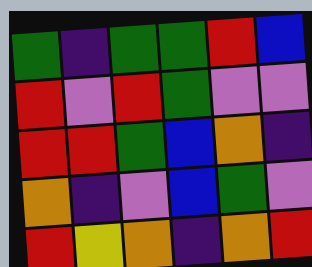[["green", "indigo", "green", "green", "red", "blue"], ["red", "violet", "red", "green", "violet", "violet"], ["red", "red", "green", "blue", "orange", "indigo"], ["orange", "indigo", "violet", "blue", "green", "violet"], ["red", "yellow", "orange", "indigo", "orange", "red"]]